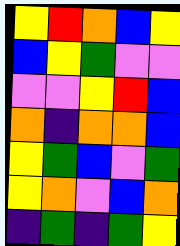[["yellow", "red", "orange", "blue", "yellow"], ["blue", "yellow", "green", "violet", "violet"], ["violet", "violet", "yellow", "red", "blue"], ["orange", "indigo", "orange", "orange", "blue"], ["yellow", "green", "blue", "violet", "green"], ["yellow", "orange", "violet", "blue", "orange"], ["indigo", "green", "indigo", "green", "yellow"]]